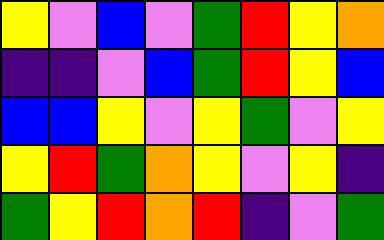[["yellow", "violet", "blue", "violet", "green", "red", "yellow", "orange"], ["indigo", "indigo", "violet", "blue", "green", "red", "yellow", "blue"], ["blue", "blue", "yellow", "violet", "yellow", "green", "violet", "yellow"], ["yellow", "red", "green", "orange", "yellow", "violet", "yellow", "indigo"], ["green", "yellow", "red", "orange", "red", "indigo", "violet", "green"]]